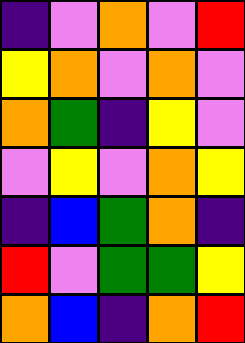[["indigo", "violet", "orange", "violet", "red"], ["yellow", "orange", "violet", "orange", "violet"], ["orange", "green", "indigo", "yellow", "violet"], ["violet", "yellow", "violet", "orange", "yellow"], ["indigo", "blue", "green", "orange", "indigo"], ["red", "violet", "green", "green", "yellow"], ["orange", "blue", "indigo", "orange", "red"]]